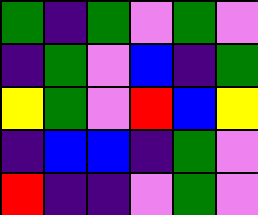[["green", "indigo", "green", "violet", "green", "violet"], ["indigo", "green", "violet", "blue", "indigo", "green"], ["yellow", "green", "violet", "red", "blue", "yellow"], ["indigo", "blue", "blue", "indigo", "green", "violet"], ["red", "indigo", "indigo", "violet", "green", "violet"]]